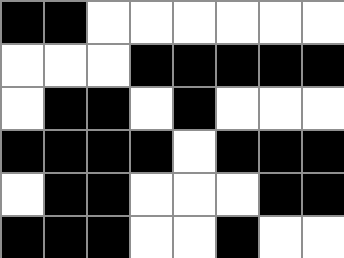[["black", "black", "white", "white", "white", "white", "white", "white"], ["white", "white", "white", "black", "black", "black", "black", "black"], ["white", "black", "black", "white", "black", "white", "white", "white"], ["black", "black", "black", "black", "white", "black", "black", "black"], ["white", "black", "black", "white", "white", "white", "black", "black"], ["black", "black", "black", "white", "white", "black", "white", "white"]]